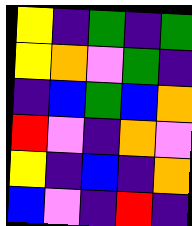[["yellow", "indigo", "green", "indigo", "green"], ["yellow", "orange", "violet", "green", "indigo"], ["indigo", "blue", "green", "blue", "orange"], ["red", "violet", "indigo", "orange", "violet"], ["yellow", "indigo", "blue", "indigo", "orange"], ["blue", "violet", "indigo", "red", "indigo"]]